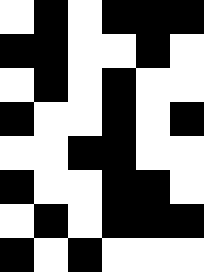[["white", "black", "white", "black", "black", "black"], ["black", "black", "white", "white", "black", "white"], ["white", "black", "white", "black", "white", "white"], ["black", "white", "white", "black", "white", "black"], ["white", "white", "black", "black", "white", "white"], ["black", "white", "white", "black", "black", "white"], ["white", "black", "white", "black", "black", "black"], ["black", "white", "black", "white", "white", "white"]]